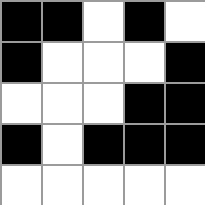[["black", "black", "white", "black", "white"], ["black", "white", "white", "white", "black"], ["white", "white", "white", "black", "black"], ["black", "white", "black", "black", "black"], ["white", "white", "white", "white", "white"]]